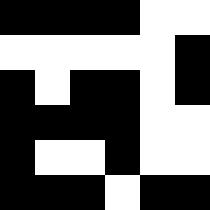[["black", "black", "black", "black", "white", "white"], ["white", "white", "white", "white", "white", "black"], ["black", "white", "black", "black", "white", "black"], ["black", "black", "black", "black", "white", "white"], ["black", "white", "white", "black", "white", "white"], ["black", "black", "black", "white", "black", "black"]]